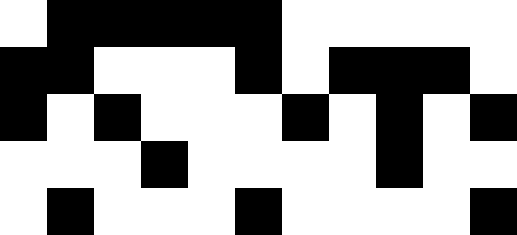[["white", "black", "black", "black", "black", "black", "white", "white", "white", "white", "white"], ["black", "black", "white", "white", "white", "black", "white", "black", "black", "black", "white"], ["black", "white", "black", "white", "white", "white", "black", "white", "black", "white", "black"], ["white", "white", "white", "black", "white", "white", "white", "white", "black", "white", "white"], ["white", "black", "white", "white", "white", "black", "white", "white", "white", "white", "black"]]